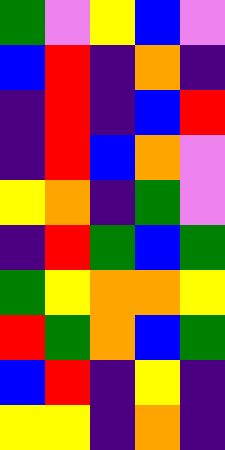[["green", "violet", "yellow", "blue", "violet"], ["blue", "red", "indigo", "orange", "indigo"], ["indigo", "red", "indigo", "blue", "red"], ["indigo", "red", "blue", "orange", "violet"], ["yellow", "orange", "indigo", "green", "violet"], ["indigo", "red", "green", "blue", "green"], ["green", "yellow", "orange", "orange", "yellow"], ["red", "green", "orange", "blue", "green"], ["blue", "red", "indigo", "yellow", "indigo"], ["yellow", "yellow", "indigo", "orange", "indigo"]]